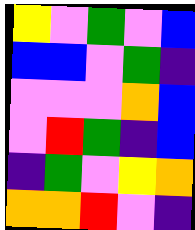[["yellow", "violet", "green", "violet", "blue"], ["blue", "blue", "violet", "green", "indigo"], ["violet", "violet", "violet", "orange", "blue"], ["violet", "red", "green", "indigo", "blue"], ["indigo", "green", "violet", "yellow", "orange"], ["orange", "orange", "red", "violet", "indigo"]]